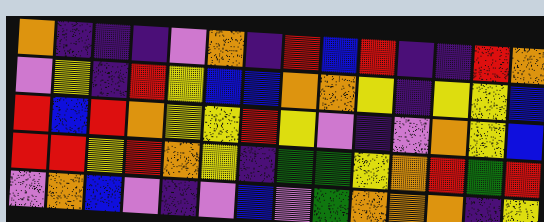[["orange", "indigo", "indigo", "indigo", "violet", "orange", "indigo", "red", "blue", "red", "indigo", "indigo", "red", "orange"], ["violet", "yellow", "indigo", "red", "yellow", "blue", "blue", "orange", "orange", "yellow", "indigo", "yellow", "yellow", "blue"], ["red", "blue", "red", "orange", "yellow", "yellow", "red", "yellow", "violet", "indigo", "violet", "orange", "yellow", "blue"], ["red", "red", "yellow", "red", "orange", "yellow", "indigo", "green", "green", "yellow", "orange", "red", "green", "red"], ["violet", "orange", "blue", "violet", "indigo", "violet", "blue", "violet", "green", "orange", "orange", "orange", "indigo", "yellow"]]